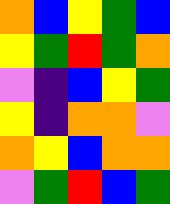[["orange", "blue", "yellow", "green", "blue"], ["yellow", "green", "red", "green", "orange"], ["violet", "indigo", "blue", "yellow", "green"], ["yellow", "indigo", "orange", "orange", "violet"], ["orange", "yellow", "blue", "orange", "orange"], ["violet", "green", "red", "blue", "green"]]